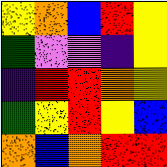[["yellow", "orange", "blue", "red", "yellow"], ["green", "violet", "violet", "indigo", "yellow"], ["indigo", "red", "red", "orange", "yellow"], ["green", "yellow", "red", "yellow", "blue"], ["orange", "blue", "orange", "red", "red"]]